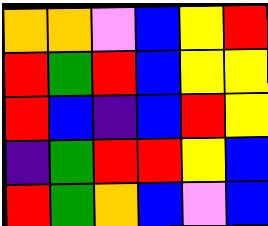[["orange", "orange", "violet", "blue", "yellow", "red"], ["red", "green", "red", "blue", "yellow", "yellow"], ["red", "blue", "indigo", "blue", "red", "yellow"], ["indigo", "green", "red", "red", "yellow", "blue"], ["red", "green", "orange", "blue", "violet", "blue"]]